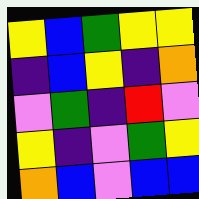[["yellow", "blue", "green", "yellow", "yellow"], ["indigo", "blue", "yellow", "indigo", "orange"], ["violet", "green", "indigo", "red", "violet"], ["yellow", "indigo", "violet", "green", "yellow"], ["orange", "blue", "violet", "blue", "blue"]]